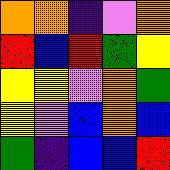[["orange", "orange", "indigo", "violet", "orange"], ["red", "blue", "red", "green", "yellow"], ["yellow", "yellow", "violet", "orange", "green"], ["yellow", "violet", "blue", "orange", "blue"], ["green", "indigo", "blue", "blue", "red"]]